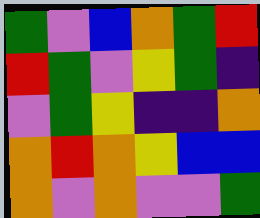[["green", "violet", "blue", "orange", "green", "red"], ["red", "green", "violet", "yellow", "green", "indigo"], ["violet", "green", "yellow", "indigo", "indigo", "orange"], ["orange", "red", "orange", "yellow", "blue", "blue"], ["orange", "violet", "orange", "violet", "violet", "green"]]